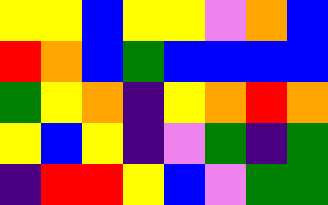[["yellow", "yellow", "blue", "yellow", "yellow", "violet", "orange", "blue"], ["red", "orange", "blue", "green", "blue", "blue", "blue", "blue"], ["green", "yellow", "orange", "indigo", "yellow", "orange", "red", "orange"], ["yellow", "blue", "yellow", "indigo", "violet", "green", "indigo", "green"], ["indigo", "red", "red", "yellow", "blue", "violet", "green", "green"]]